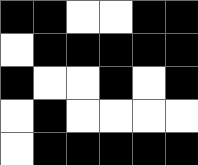[["black", "black", "white", "white", "black", "black"], ["white", "black", "black", "black", "black", "black"], ["black", "white", "white", "black", "white", "black"], ["white", "black", "white", "white", "white", "white"], ["white", "black", "black", "black", "black", "black"]]